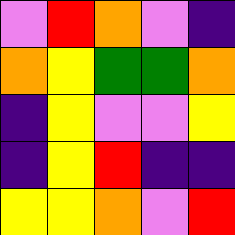[["violet", "red", "orange", "violet", "indigo"], ["orange", "yellow", "green", "green", "orange"], ["indigo", "yellow", "violet", "violet", "yellow"], ["indigo", "yellow", "red", "indigo", "indigo"], ["yellow", "yellow", "orange", "violet", "red"]]